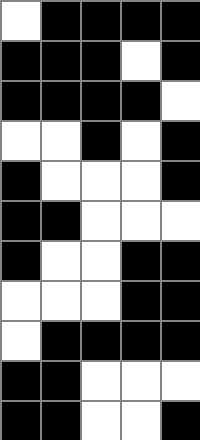[["white", "black", "black", "black", "black"], ["black", "black", "black", "white", "black"], ["black", "black", "black", "black", "white"], ["white", "white", "black", "white", "black"], ["black", "white", "white", "white", "black"], ["black", "black", "white", "white", "white"], ["black", "white", "white", "black", "black"], ["white", "white", "white", "black", "black"], ["white", "black", "black", "black", "black"], ["black", "black", "white", "white", "white"], ["black", "black", "white", "white", "black"]]